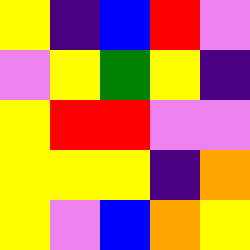[["yellow", "indigo", "blue", "red", "violet"], ["violet", "yellow", "green", "yellow", "indigo"], ["yellow", "red", "red", "violet", "violet"], ["yellow", "yellow", "yellow", "indigo", "orange"], ["yellow", "violet", "blue", "orange", "yellow"]]